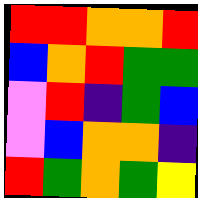[["red", "red", "orange", "orange", "red"], ["blue", "orange", "red", "green", "green"], ["violet", "red", "indigo", "green", "blue"], ["violet", "blue", "orange", "orange", "indigo"], ["red", "green", "orange", "green", "yellow"]]